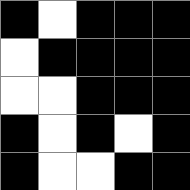[["black", "white", "black", "black", "black"], ["white", "black", "black", "black", "black"], ["white", "white", "black", "black", "black"], ["black", "white", "black", "white", "black"], ["black", "white", "white", "black", "black"]]